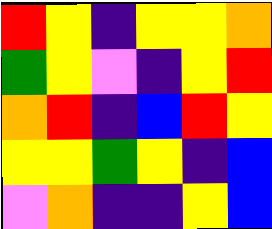[["red", "yellow", "indigo", "yellow", "yellow", "orange"], ["green", "yellow", "violet", "indigo", "yellow", "red"], ["orange", "red", "indigo", "blue", "red", "yellow"], ["yellow", "yellow", "green", "yellow", "indigo", "blue"], ["violet", "orange", "indigo", "indigo", "yellow", "blue"]]